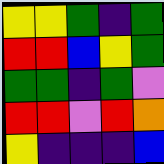[["yellow", "yellow", "green", "indigo", "green"], ["red", "red", "blue", "yellow", "green"], ["green", "green", "indigo", "green", "violet"], ["red", "red", "violet", "red", "orange"], ["yellow", "indigo", "indigo", "indigo", "blue"]]